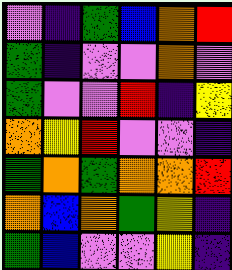[["violet", "indigo", "green", "blue", "orange", "red"], ["green", "indigo", "violet", "violet", "orange", "violet"], ["green", "violet", "violet", "red", "indigo", "yellow"], ["orange", "yellow", "red", "violet", "violet", "indigo"], ["green", "orange", "green", "orange", "orange", "red"], ["orange", "blue", "orange", "green", "yellow", "indigo"], ["green", "blue", "violet", "violet", "yellow", "indigo"]]